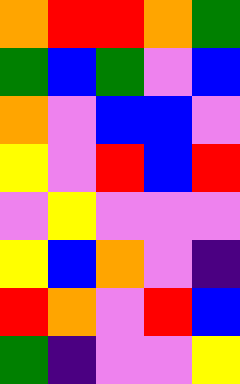[["orange", "red", "red", "orange", "green"], ["green", "blue", "green", "violet", "blue"], ["orange", "violet", "blue", "blue", "violet"], ["yellow", "violet", "red", "blue", "red"], ["violet", "yellow", "violet", "violet", "violet"], ["yellow", "blue", "orange", "violet", "indigo"], ["red", "orange", "violet", "red", "blue"], ["green", "indigo", "violet", "violet", "yellow"]]